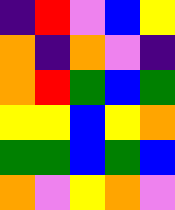[["indigo", "red", "violet", "blue", "yellow"], ["orange", "indigo", "orange", "violet", "indigo"], ["orange", "red", "green", "blue", "green"], ["yellow", "yellow", "blue", "yellow", "orange"], ["green", "green", "blue", "green", "blue"], ["orange", "violet", "yellow", "orange", "violet"]]